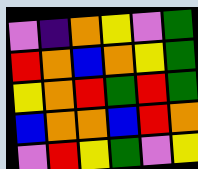[["violet", "indigo", "orange", "yellow", "violet", "green"], ["red", "orange", "blue", "orange", "yellow", "green"], ["yellow", "orange", "red", "green", "red", "green"], ["blue", "orange", "orange", "blue", "red", "orange"], ["violet", "red", "yellow", "green", "violet", "yellow"]]